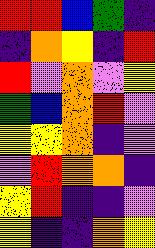[["red", "red", "blue", "green", "indigo"], ["indigo", "orange", "yellow", "indigo", "red"], ["red", "violet", "orange", "violet", "yellow"], ["green", "blue", "orange", "red", "violet"], ["yellow", "yellow", "orange", "indigo", "violet"], ["violet", "red", "orange", "orange", "indigo"], ["yellow", "red", "indigo", "indigo", "violet"], ["yellow", "indigo", "indigo", "orange", "yellow"]]